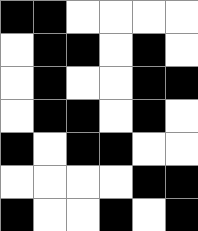[["black", "black", "white", "white", "white", "white"], ["white", "black", "black", "white", "black", "white"], ["white", "black", "white", "white", "black", "black"], ["white", "black", "black", "white", "black", "white"], ["black", "white", "black", "black", "white", "white"], ["white", "white", "white", "white", "black", "black"], ["black", "white", "white", "black", "white", "black"]]